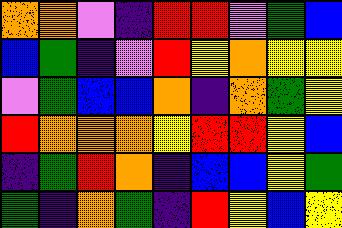[["orange", "orange", "violet", "indigo", "red", "red", "violet", "green", "blue"], ["blue", "green", "indigo", "violet", "red", "yellow", "orange", "yellow", "yellow"], ["violet", "green", "blue", "blue", "orange", "indigo", "orange", "green", "yellow"], ["red", "orange", "orange", "orange", "yellow", "red", "red", "yellow", "blue"], ["indigo", "green", "red", "orange", "indigo", "blue", "blue", "yellow", "green"], ["green", "indigo", "orange", "green", "indigo", "red", "yellow", "blue", "yellow"]]